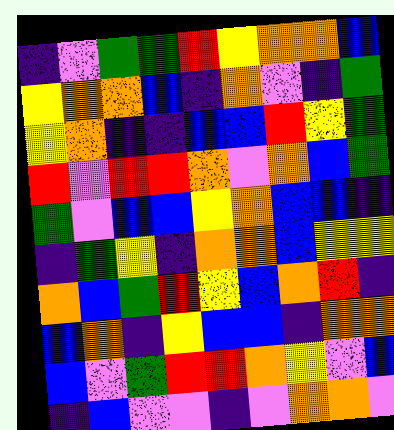[["indigo", "violet", "green", "green", "red", "yellow", "orange", "orange", "blue"], ["yellow", "orange", "orange", "blue", "indigo", "orange", "violet", "indigo", "green"], ["yellow", "orange", "indigo", "indigo", "blue", "blue", "red", "yellow", "green"], ["red", "violet", "red", "red", "orange", "violet", "orange", "blue", "green"], ["green", "violet", "blue", "blue", "yellow", "orange", "blue", "blue", "indigo"], ["indigo", "green", "yellow", "indigo", "orange", "orange", "blue", "yellow", "yellow"], ["orange", "blue", "green", "red", "yellow", "blue", "orange", "red", "indigo"], ["blue", "orange", "indigo", "yellow", "blue", "blue", "indigo", "orange", "orange"], ["blue", "violet", "green", "red", "red", "orange", "yellow", "violet", "blue"], ["indigo", "blue", "violet", "violet", "indigo", "violet", "orange", "orange", "violet"]]